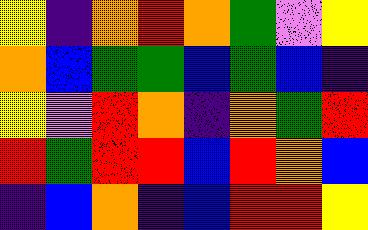[["yellow", "indigo", "orange", "red", "orange", "green", "violet", "yellow"], ["orange", "blue", "green", "green", "blue", "green", "blue", "indigo"], ["yellow", "violet", "red", "orange", "indigo", "orange", "green", "red"], ["red", "green", "red", "red", "blue", "red", "orange", "blue"], ["indigo", "blue", "orange", "indigo", "blue", "red", "red", "yellow"]]